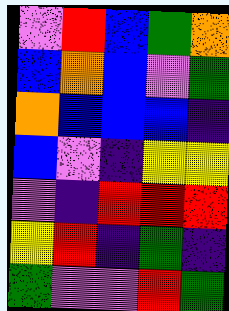[["violet", "red", "blue", "green", "orange"], ["blue", "orange", "blue", "violet", "green"], ["orange", "blue", "blue", "blue", "indigo"], ["blue", "violet", "indigo", "yellow", "yellow"], ["violet", "indigo", "red", "red", "red"], ["yellow", "red", "indigo", "green", "indigo"], ["green", "violet", "violet", "red", "green"]]